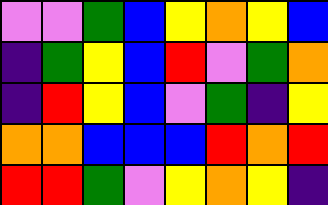[["violet", "violet", "green", "blue", "yellow", "orange", "yellow", "blue"], ["indigo", "green", "yellow", "blue", "red", "violet", "green", "orange"], ["indigo", "red", "yellow", "blue", "violet", "green", "indigo", "yellow"], ["orange", "orange", "blue", "blue", "blue", "red", "orange", "red"], ["red", "red", "green", "violet", "yellow", "orange", "yellow", "indigo"]]